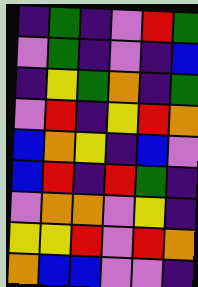[["indigo", "green", "indigo", "violet", "red", "green"], ["violet", "green", "indigo", "violet", "indigo", "blue"], ["indigo", "yellow", "green", "orange", "indigo", "green"], ["violet", "red", "indigo", "yellow", "red", "orange"], ["blue", "orange", "yellow", "indigo", "blue", "violet"], ["blue", "red", "indigo", "red", "green", "indigo"], ["violet", "orange", "orange", "violet", "yellow", "indigo"], ["yellow", "yellow", "red", "violet", "red", "orange"], ["orange", "blue", "blue", "violet", "violet", "indigo"]]